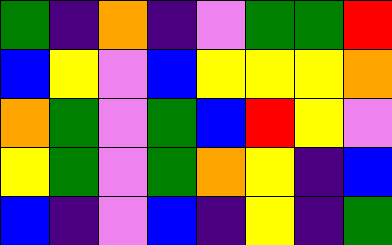[["green", "indigo", "orange", "indigo", "violet", "green", "green", "red"], ["blue", "yellow", "violet", "blue", "yellow", "yellow", "yellow", "orange"], ["orange", "green", "violet", "green", "blue", "red", "yellow", "violet"], ["yellow", "green", "violet", "green", "orange", "yellow", "indigo", "blue"], ["blue", "indigo", "violet", "blue", "indigo", "yellow", "indigo", "green"]]